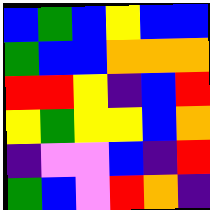[["blue", "green", "blue", "yellow", "blue", "blue"], ["green", "blue", "blue", "orange", "orange", "orange"], ["red", "red", "yellow", "indigo", "blue", "red"], ["yellow", "green", "yellow", "yellow", "blue", "orange"], ["indigo", "violet", "violet", "blue", "indigo", "red"], ["green", "blue", "violet", "red", "orange", "indigo"]]